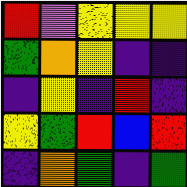[["red", "violet", "yellow", "yellow", "yellow"], ["green", "orange", "yellow", "indigo", "indigo"], ["indigo", "yellow", "indigo", "red", "indigo"], ["yellow", "green", "red", "blue", "red"], ["indigo", "orange", "green", "indigo", "green"]]